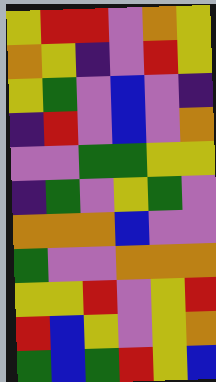[["yellow", "red", "red", "violet", "orange", "yellow"], ["orange", "yellow", "indigo", "violet", "red", "yellow"], ["yellow", "green", "violet", "blue", "violet", "indigo"], ["indigo", "red", "violet", "blue", "violet", "orange"], ["violet", "violet", "green", "green", "yellow", "yellow"], ["indigo", "green", "violet", "yellow", "green", "violet"], ["orange", "orange", "orange", "blue", "violet", "violet"], ["green", "violet", "violet", "orange", "orange", "orange"], ["yellow", "yellow", "red", "violet", "yellow", "red"], ["red", "blue", "yellow", "violet", "yellow", "orange"], ["green", "blue", "green", "red", "yellow", "blue"]]